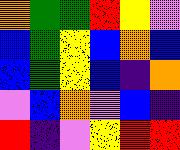[["orange", "green", "green", "red", "yellow", "violet"], ["blue", "green", "yellow", "blue", "orange", "blue"], ["blue", "green", "yellow", "blue", "indigo", "orange"], ["violet", "blue", "orange", "violet", "blue", "indigo"], ["red", "indigo", "violet", "yellow", "red", "red"]]